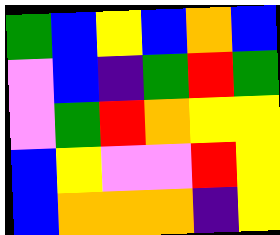[["green", "blue", "yellow", "blue", "orange", "blue"], ["violet", "blue", "indigo", "green", "red", "green"], ["violet", "green", "red", "orange", "yellow", "yellow"], ["blue", "yellow", "violet", "violet", "red", "yellow"], ["blue", "orange", "orange", "orange", "indigo", "yellow"]]